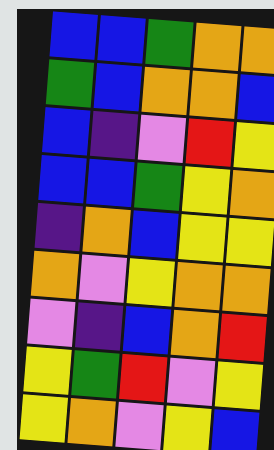[["blue", "blue", "green", "orange", "orange"], ["green", "blue", "orange", "orange", "blue"], ["blue", "indigo", "violet", "red", "yellow"], ["blue", "blue", "green", "yellow", "orange"], ["indigo", "orange", "blue", "yellow", "yellow"], ["orange", "violet", "yellow", "orange", "orange"], ["violet", "indigo", "blue", "orange", "red"], ["yellow", "green", "red", "violet", "yellow"], ["yellow", "orange", "violet", "yellow", "blue"]]